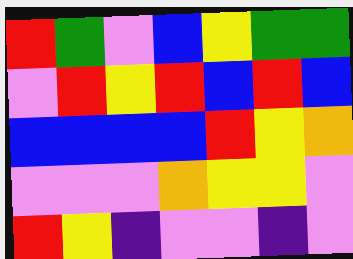[["red", "green", "violet", "blue", "yellow", "green", "green"], ["violet", "red", "yellow", "red", "blue", "red", "blue"], ["blue", "blue", "blue", "blue", "red", "yellow", "orange"], ["violet", "violet", "violet", "orange", "yellow", "yellow", "violet"], ["red", "yellow", "indigo", "violet", "violet", "indigo", "violet"]]